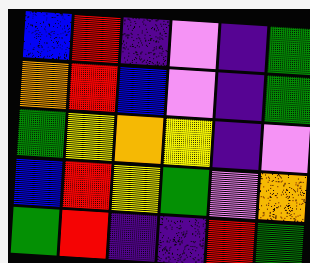[["blue", "red", "indigo", "violet", "indigo", "green"], ["orange", "red", "blue", "violet", "indigo", "green"], ["green", "yellow", "orange", "yellow", "indigo", "violet"], ["blue", "red", "yellow", "green", "violet", "orange"], ["green", "red", "indigo", "indigo", "red", "green"]]